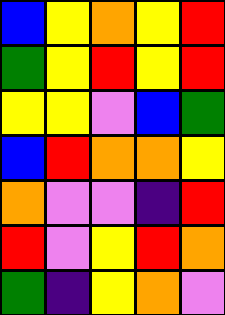[["blue", "yellow", "orange", "yellow", "red"], ["green", "yellow", "red", "yellow", "red"], ["yellow", "yellow", "violet", "blue", "green"], ["blue", "red", "orange", "orange", "yellow"], ["orange", "violet", "violet", "indigo", "red"], ["red", "violet", "yellow", "red", "orange"], ["green", "indigo", "yellow", "orange", "violet"]]